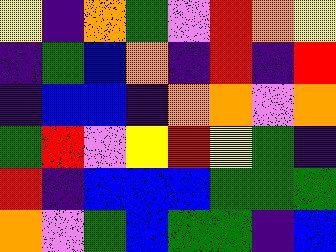[["yellow", "indigo", "orange", "green", "violet", "red", "orange", "yellow"], ["indigo", "green", "blue", "orange", "indigo", "red", "indigo", "red"], ["indigo", "blue", "blue", "indigo", "orange", "orange", "violet", "orange"], ["green", "red", "violet", "yellow", "red", "yellow", "green", "indigo"], ["red", "indigo", "blue", "blue", "blue", "green", "green", "green"], ["orange", "violet", "green", "blue", "green", "green", "indigo", "blue"]]